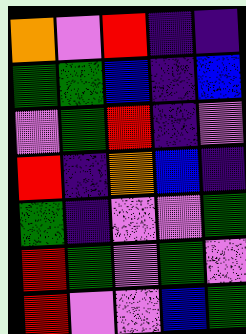[["orange", "violet", "red", "indigo", "indigo"], ["green", "green", "blue", "indigo", "blue"], ["violet", "green", "red", "indigo", "violet"], ["red", "indigo", "orange", "blue", "indigo"], ["green", "indigo", "violet", "violet", "green"], ["red", "green", "violet", "green", "violet"], ["red", "violet", "violet", "blue", "green"]]